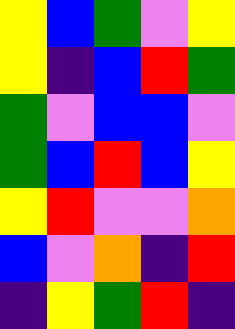[["yellow", "blue", "green", "violet", "yellow"], ["yellow", "indigo", "blue", "red", "green"], ["green", "violet", "blue", "blue", "violet"], ["green", "blue", "red", "blue", "yellow"], ["yellow", "red", "violet", "violet", "orange"], ["blue", "violet", "orange", "indigo", "red"], ["indigo", "yellow", "green", "red", "indigo"]]